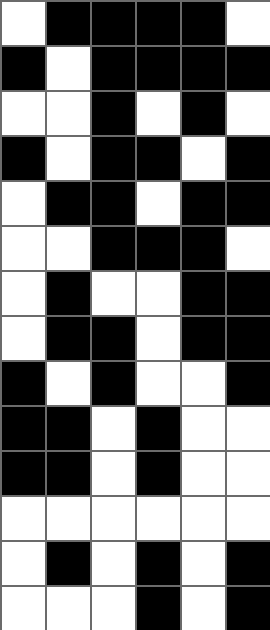[["white", "black", "black", "black", "black", "white"], ["black", "white", "black", "black", "black", "black"], ["white", "white", "black", "white", "black", "white"], ["black", "white", "black", "black", "white", "black"], ["white", "black", "black", "white", "black", "black"], ["white", "white", "black", "black", "black", "white"], ["white", "black", "white", "white", "black", "black"], ["white", "black", "black", "white", "black", "black"], ["black", "white", "black", "white", "white", "black"], ["black", "black", "white", "black", "white", "white"], ["black", "black", "white", "black", "white", "white"], ["white", "white", "white", "white", "white", "white"], ["white", "black", "white", "black", "white", "black"], ["white", "white", "white", "black", "white", "black"]]